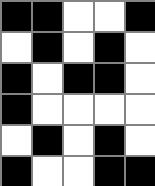[["black", "black", "white", "white", "black"], ["white", "black", "white", "black", "white"], ["black", "white", "black", "black", "white"], ["black", "white", "white", "white", "white"], ["white", "black", "white", "black", "white"], ["black", "white", "white", "black", "black"]]